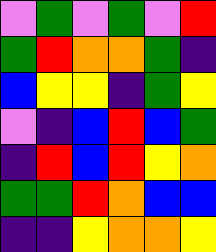[["violet", "green", "violet", "green", "violet", "red"], ["green", "red", "orange", "orange", "green", "indigo"], ["blue", "yellow", "yellow", "indigo", "green", "yellow"], ["violet", "indigo", "blue", "red", "blue", "green"], ["indigo", "red", "blue", "red", "yellow", "orange"], ["green", "green", "red", "orange", "blue", "blue"], ["indigo", "indigo", "yellow", "orange", "orange", "yellow"]]